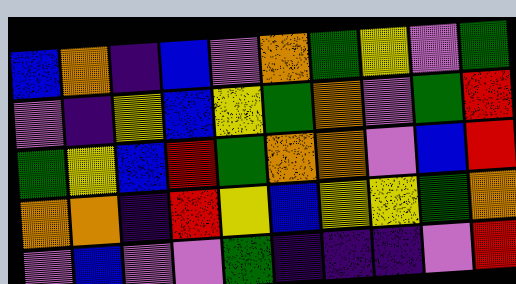[["blue", "orange", "indigo", "blue", "violet", "orange", "green", "yellow", "violet", "green"], ["violet", "indigo", "yellow", "blue", "yellow", "green", "orange", "violet", "green", "red"], ["green", "yellow", "blue", "red", "green", "orange", "orange", "violet", "blue", "red"], ["orange", "orange", "indigo", "red", "yellow", "blue", "yellow", "yellow", "green", "orange"], ["violet", "blue", "violet", "violet", "green", "indigo", "indigo", "indigo", "violet", "red"]]